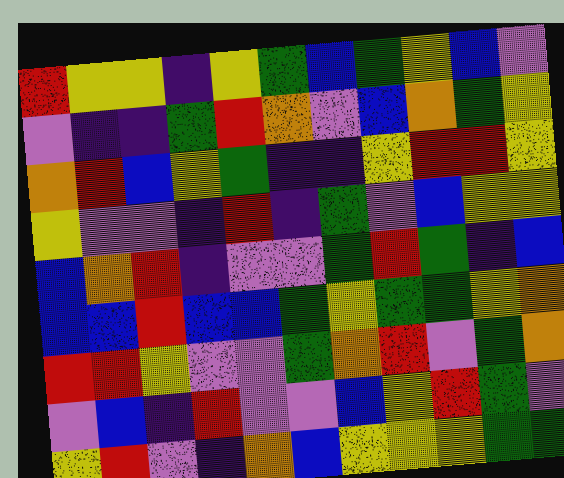[["red", "yellow", "yellow", "indigo", "yellow", "green", "blue", "green", "yellow", "blue", "violet"], ["violet", "indigo", "indigo", "green", "red", "orange", "violet", "blue", "orange", "green", "yellow"], ["orange", "red", "blue", "yellow", "green", "indigo", "indigo", "yellow", "red", "red", "yellow"], ["yellow", "violet", "violet", "indigo", "red", "indigo", "green", "violet", "blue", "yellow", "yellow"], ["blue", "orange", "red", "indigo", "violet", "violet", "green", "red", "green", "indigo", "blue"], ["blue", "blue", "red", "blue", "blue", "green", "yellow", "green", "green", "yellow", "orange"], ["red", "red", "yellow", "violet", "violet", "green", "orange", "red", "violet", "green", "orange"], ["violet", "blue", "indigo", "red", "violet", "violet", "blue", "yellow", "red", "green", "violet"], ["yellow", "red", "violet", "indigo", "orange", "blue", "yellow", "yellow", "yellow", "green", "green"]]